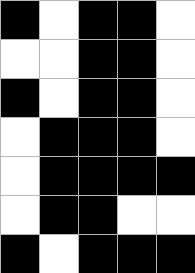[["black", "white", "black", "black", "white"], ["white", "white", "black", "black", "white"], ["black", "white", "black", "black", "white"], ["white", "black", "black", "black", "white"], ["white", "black", "black", "black", "black"], ["white", "black", "black", "white", "white"], ["black", "white", "black", "black", "black"]]